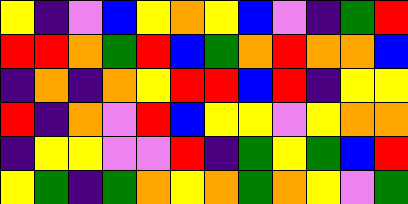[["yellow", "indigo", "violet", "blue", "yellow", "orange", "yellow", "blue", "violet", "indigo", "green", "red"], ["red", "red", "orange", "green", "red", "blue", "green", "orange", "red", "orange", "orange", "blue"], ["indigo", "orange", "indigo", "orange", "yellow", "red", "red", "blue", "red", "indigo", "yellow", "yellow"], ["red", "indigo", "orange", "violet", "red", "blue", "yellow", "yellow", "violet", "yellow", "orange", "orange"], ["indigo", "yellow", "yellow", "violet", "violet", "red", "indigo", "green", "yellow", "green", "blue", "red"], ["yellow", "green", "indigo", "green", "orange", "yellow", "orange", "green", "orange", "yellow", "violet", "green"]]